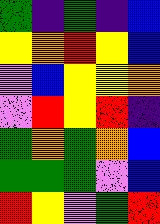[["green", "indigo", "green", "indigo", "blue"], ["yellow", "orange", "red", "yellow", "blue"], ["violet", "blue", "yellow", "yellow", "orange"], ["violet", "red", "yellow", "red", "indigo"], ["green", "orange", "green", "orange", "blue"], ["green", "green", "green", "violet", "blue"], ["red", "yellow", "violet", "green", "red"]]